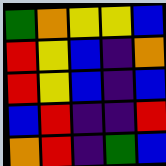[["green", "orange", "yellow", "yellow", "blue"], ["red", "yellow", "blue", "indigo", "orange"], ["red", "yellow", "blue", "indigo", "blue"], ["blue", "red", "indigo", "indigo", "red"], ["orange", "red", "indigo", "green", "blue"]]